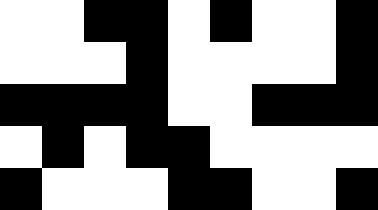[["white", "white", "black", "black", "white", "black", "white", "white", "black"], ["white", "white", "white", "black", "white", "white", "white", "white", "black"], ["black", "black", "black", "black", "white", "white", "black", "black", "black"], ["white", "black", "white", "black", "black", "white", "white", "white", "white"], ["black", "white", "white", "white", "black", "black", "white", "white", "black"]]